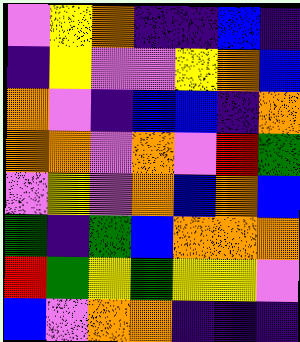[["violet", "yellow", "orange", "indigo", "indigo", "blue", "indigo"], ["indigo", "yellow", "violet", "violet", "yellow", "orange", "blue"], ["orange", "violet", "indigo", "blue", "blue", "indigo", "orange"], ["orange", "orange", "violet", "orange", "violet", "red", "green"], ["violet", "yellow", "violet", "orange", "blue", "orange", "blue"], ["green", "indigo", "green", "blue", "orange", "orange", "orange"], ["red", "green", "yellow", "green", "yellow", "yellow", "violet"], ["blue", "violet", "orange", "orange", "indigo", "indigo", "indigo"]]